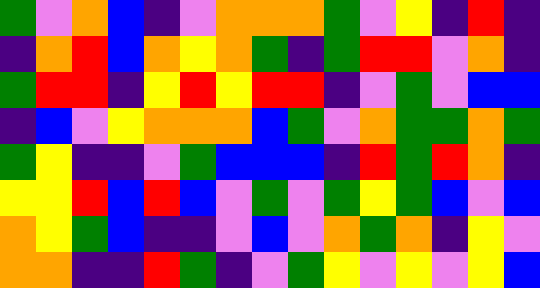[["green", "violet", "orange", "blue", "indigo", "violet", "orange", "orange", "orange", "green", "violet", "yellow", "indigo", "red", "indigo"], ["indigo", "orange", "red", "blue", "orange", "yellow", "orange", "green", "indigo", "green", "red", "red", "violet", "orange", "indigo"], ["green", "red", "red", "indigo", "yellow", "red", "yellow", "red", "red", "indigo", "violet", "green", "violet", "blue", "blue"], ["indigo", "blue", "violet", "yellow", "orange", "orange", "orange", "blue", "green", "violet", "orange", "green", "green", "orange", "green"], ["green", "yellow", "indigo", "indigo", "violet", "green", "blue", "blue", "blue", "indigo", "red", "green", "red", "orange", "indigo"], ["yellow", "yellow", "red", "blue", "red", "blue", "violet", "green", "violet", "green", "yellow", "green", "blue", "violet", "blue"], ["orange", "yellow", "green", "blue", "indigo", "indigo", "violet", "blue", "violet", "orange", "green", "orange", "indigo", "yellow", "violet"], ["orange", "orange", "indigo", "indigo", "red", "green", "indigo", "violet", "green", "yellow", "violet", "yellow", "violet", "yellow", "blue"]]